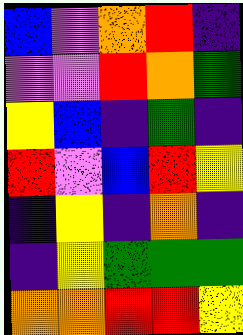[["blue", "violet", "orange", "red", "indigo"], ["violet", "violet", "red", "orange", "green"], ["yellow", "blue", "indigo", "green", "indigo"], ["red", "violet", "blue", "red", "yellow"], ["indigo", "yellow", "indigo", "orange", "indigo"], ["indigo", "yellow", "green", "green", "green"], ["orange", "orange", "red", "red", "yellow"]]